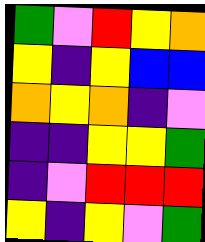[["green", "violet", "red", "yellow", "orange"], ["yellow", "indigo", "yellow", "blue", "blue"], ["orange", "yellow", "orange", "indigo", "violet"], ["indigo", "indigo", "yellow", "yellow", "green"], ["indigo", "violet", "red", "red", "red"], ["yellow", "indigo", "yellow", "violet", "green"]]